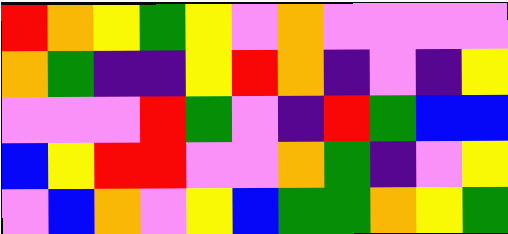[["red", "orange", "yellow", "green", "yellow", "violet", "orange", "violet", "violet", "violet", "violet"], ["orange", "green", "indigo", "indigo", "yellow", "red", "orange", "indigo", "violet", "indigo", "yellow"], ["violet", "violet", "violet", "red", "green", "violet", "indigo", "red", "green", "blue", "blue"], ["blue", "yellow", "red", "red", "violet", "violet", "orange", "green", "indigo", "violet", "yellow"], ["violet", "blue", "orange", "violet", "yellow", "blue", "green", "green", "orange", "yellow", "green"]]